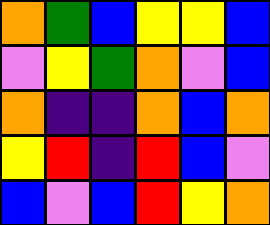[["orange", "green", "blue", "yellow", "yellow", "blue"], ["violet", "yellow", "green", "orange", "violet", "blue"], ["orange", "indigo", "indigo", "orange", "blue", "orange"], ["yellow", "red", "indigo", "red", "blue", "violet"], ["blue", "violet", "blue", "red", "yellow", "orange"]]